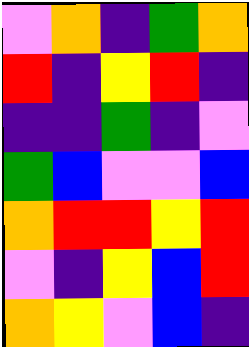[["violet", "orange", "indigo", "green", "orange"], ["red", "indigo", "yellow", "red", "indigo"], ["indigo", "indigo", "green", "indigo", "violet"], ["green", "blue", "violet", "violet", "blue"], ["orange", "red", "red", "yellow", "red"], ["violet", "indigo", "yellow", "blue", "red"], ["orange", "yellow", "violet", "blue", "indigo"]]